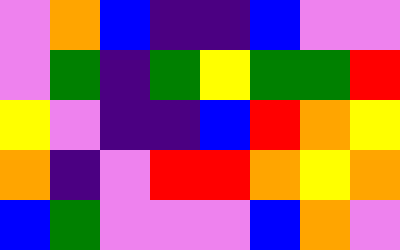[["violet", "orange", "blue", "indigo", "indigo", "blue", "violet", "violet"], ["violet", "green", "indigo", "green", "yellow", "green", "green", "red"], ["yellow", "violet", "indigo", "indigo", "blue", "red", "orange", "yellow"], ["orange", "indigo", "violet", "red", "red", "orange", "yellow", "orange"], ["blue", "green", "violet", "violet", "violet", "blue", "orange", "violet"]]